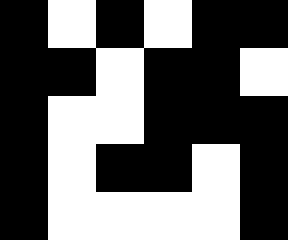[["black", "white", "black", "white", "black", "black"], ["black", "black", "white", "black", "black", "white"], ["black", "white", "white", "black", "black", "black"], ["black", "white", "black", "black", "white", "black"], ["black", "white", "white", "white", "white", "black"]]